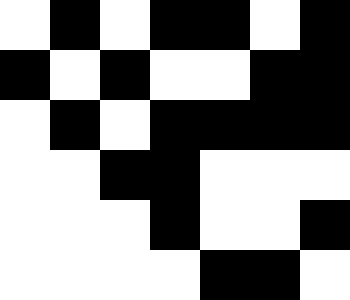[["white", "black", "white", "black", "black", "white", "black"], ["black", "white", "black", "white", "white", "black", "black"], ["white", "black", "white", "black", "black", "black", "black"], ["white", "white", "black", "black", "white", "white", "white"], ["white", "white", "white", "black", "white", "white", "black"], ["white", "white", "white", "white", "black", "black", "white"]]